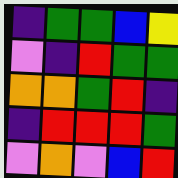[["indigo", "green", "green", "blue", "yellow"], ["violet", "indigo", "red", "green", "green"], ["orange", "orange", "green", "red", "indigo"], ["indigo", "red", "red", "red", "green"], ["violet", "orange", "violet", "blue", "red"]]